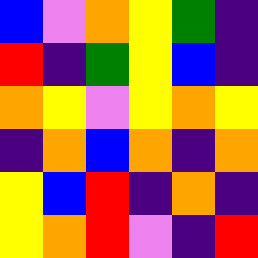[["blue", "violet", "orange", "yellow", "green", "indigo"], ["red", "indigo", "green", "yellow", "blue", "indigo"], ["orange", "yellow", "violet", "yellow", "orange", "yellow"], ["indigo", "orange", "blue", "orange", "indigo", "orange"], ["yellow", "blue", "red", "indigo", "orange", "indigo"], ["yellow", "orange", "red", "violet", "indigo", "red"]]